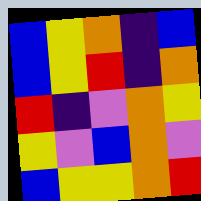[["blue", "yellow", "orange", "indigo", "blue"], ["blue", "yellow", "red", "indigo", "orange"], ["red", "indigo", "violet", "orange", "yellow"], ["yellow", "violet", "blue", "orange", "violet"], ["blue", "yellow", "yellow", "orange", "red"]]